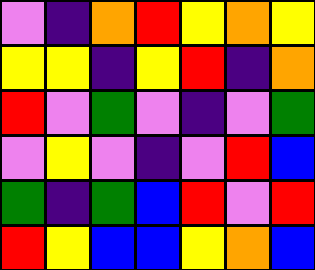[["violet", "indigo", "orange", "red", "yellow", "orange", "yellow"], ["yellow", "yellow", "indigo", "yellow", "red", "indigo", "orange"], ["red", "violet", "green", "violet", "indigo", "violet", "green"], ["violet", "yellow", "violet", "indigo", "violet", "red", "blue"], ["green", "indigo", "green", "blue", "red", "violet", "red"], ["red", "yellow", "blue", "blue", "yellow", "orange", "blue"]]